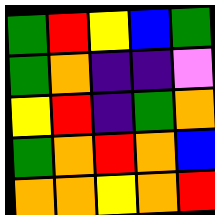[["green", "red", "yellow", "blue", "green"], ["green", "orange", "indigo", "indigo", "violet"], ["yellow", "red", "indigo", "green", "orange"], ["green", "orange", "red", "orange", "blue"], ["orange", "orange", "yellow", "orange", "red"]]